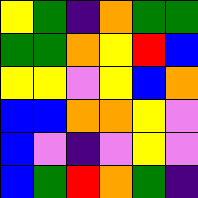[["yellow", "green", "indigo", "orange", "green", "green"], ["green", "green", "orange", "yellow", "red", "blue"], ["yellow", "yellow", "violet", "yellow", "blue", "orange"], ["blue", "blue", "orange", "orange", "yellow", "violet"], ["blue", "violet", "indigo", "violet", "yellow", "violet"], ["blue", "green", "red", "orange", "green", "indigo"]]